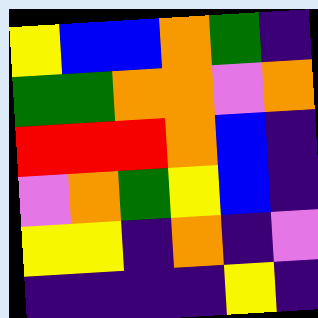[["yellow", "blue", "blue", "orange", "green", "indigo"], ["green", "green", "orange", "orange", "violet", "orange"], ["red", "red", "red", "orange", "blue", "indigo"], ["violet", "orange", "green", "yellow", "blue", "indigo"], ["yellow", "yellow", "indigo", "orange", "indigo", "violet"], ["indigo", "indigo", "indigo", "indigo", "yellow", "indigo"]]